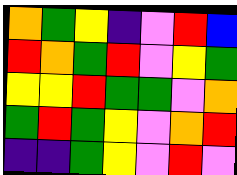[["orange", "green", "yellow", "indigo", "violet", "red", "blue"], ["red", "orange", "green", "red", "violet", "yellow", "green"], ["yellow", "yellow", "red", "green", "green", "violet", "orange"], ["green", "red", "green", "yellow", "violet", "orange", "red"], ["indigo", "indigo", "green", "yellow", "violet", "red", "violet"]]